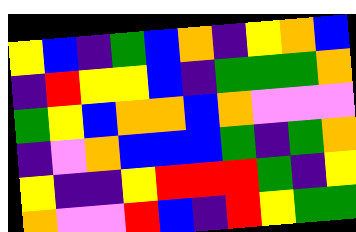[["yellow", "blue", "indigo", "green", "blue", "orange", "indigo", "yellow", "orange", "blue"], ["indigo", "red", "yellow", "yellow", "blue", "indigo", "green", "green", "green", "orange"], ["green", "yellow", "blue", "orange", "orange", "blue", "orange", "violet", "violet", "violet"], ["indigo", "violet", "orange", "blue", "blue", "blue", "green", "indigo", "green", "orange"], ["yellow", "indigo", "indigo", "yellow", "red", "red", "red", "green", "indigo", "yellow"], ["orange", "violet", "violet", "red", "blue", "indigo", "red", "yellow", "green", "green"]]